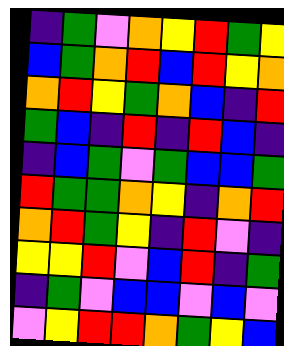[["indigo", "green", "violet", "orange", "yellow", "red", "green", "yellow"], ["blue", "green", "orange", "red", "blue", "red", "yellow", "orange"], ["orange", "red", "yellow", "green", "orange", "blue", "indigo", "red"], ["green", "blue", "indigo", "red", "indigo", "red", "blue", "indigo"], ["indigo", "blue", "green", "violet", "green", "blue", "blue", "green"], ["red", "green", "green", "orange", "yellow", "indigo", "orange", "red"], ["orange", "red", "green", "yellow", "indigo", "red", "violet", "indigo"], ["yellow", "yellow", "red", "violet", "blue", "red", "indigo", "green"], ["indigo", "green", "violet", "blue", "blue", "violet", "blue", "violet"], ["violet", "yellow", "red", "red", "orange", "green", "yellow", "blue"]]